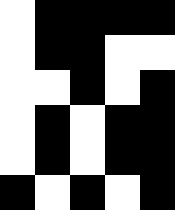[["white", "black", "black", "black", "black"], ["white", "black", "black", "white", "white"], ["white", "white", "black", "white", "black"], ["white", "black", "white", "black", "black"], ["white", "black", "white", "black", "black"], ["black", "white", "black", "white", "black"]]